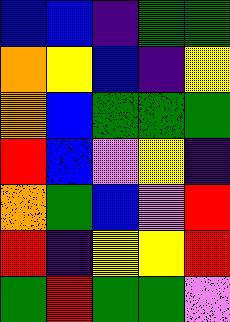[["blue", "blue", "indigo", "green", "green"], ["orange", "yellow", "blue", "indigo", "yellow"], ["orange", "blue", "green", "green", "green"], ["red", "blue", "violet", "yellow", "indigo"], ["orange", "green", "blue", "violet", "red"], ["red", "indigo", "yellow", "yellow", "red"], ["green", "red", "green", "green", "violet"]]